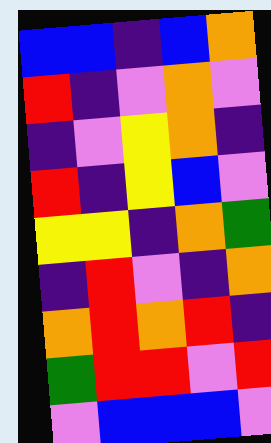[["blue", "blue", "indigo", "blue", "orange"], ["red", "indigo", "violet", "orange", "violet"], ["indigo", "violet", "yellow", "orange", "indigo"], ["red", "indigo", "yellow", "blue", "violet"], ["yellow", "yellow", "indigo", "orange", "green"], ["indigo", "red", "violet", "indigo", "orange"], ["orange", "red", "orange", "red", "indigo"], ["green", "red", "red", "violet", "red"], ["violet", "blue", "blue", "blue", "violet"]]